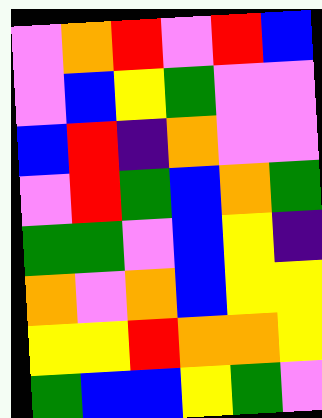[["violet", "orange", "red", "violet", "red", "blue"], ["violet", "blue", "yellow", "green", "violet", "violet"], ["blue", "red", "indigo", "orange", "violet", "violet"], ["violet", "red", "green", "blue", "orange", "green"], ["green", "green", "violet", "blue", "yellow", "indigo"], ["orange", "violet", "orange", "blue", "yellow", "yellow"], ["yellow", "yellow", "red", "orange", "orange", "yellow"], ["green", "blue", "blue", "yellow", "green", "violet"]]